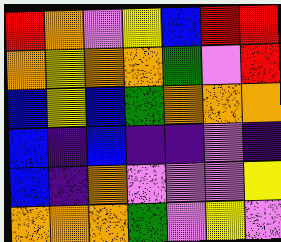[["red", "orange", "violet", "yellow", "blue", "red", "red"], ["orange", "yellow", "orange", "orange", "green", "violet", "red"], ["blue", "yellow", "blue", "green", "orange", "orange", "orange"], ["blue", "indigo", "blue", "indigo", "indigo", "violet", "indigo"], ["blue", "indigo", "orange", "violet", "violet", "violet", "yellow"], ["orange", "orange", "orange", "green", "violet", "yellow", "violet"]]